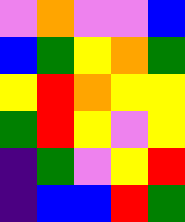[["violet", "orange", "violet", "violet", "blue"], ["blue", "green", "yellow", "orange", "green"], ["yellow", "red", "orange", "yellow", "yellow"], ["green", "red", "yellow", "violet", "yellow"], ["indigo", "green", "violet", "yellow", "red"], ["indigo", "blue", "blue", "red", "green"]]